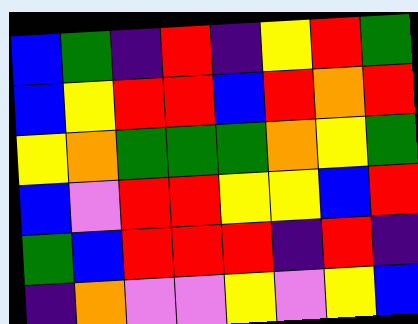[["blue", "green", "indigo", "red", "indigo", "yellow", "red", "green"], ["blue", "yellow", "red", "red", "blue", "red", "orange", "red"], ["yellow", "orange", "green", "green", "green", "orange", "yellow", "green"], ["blue", "violet", "red", "red", "yellow", "yellow", "blue", "red"], ["green", "blue", "red", "red", "red", "indigo", "red", "indigo"], ["indigo", "orange", "violet", "violet", "yellow", "violet", "yellow", "blue"]]